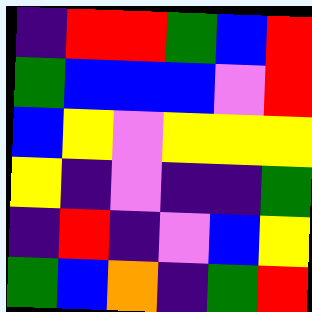[["indigo", "red", "red", "green", "blue", "red"], ["green", "blue", "blue", "blue", "violet", "red"], ["blue", "yellow", "violet", "yellow", "yellow", "yellow"], ["yellow", "indigo", "violet", "indigo", "indigo", "green"], ["indigo", "red", "indigo", "violet", "blue", "yellow"], ["green", "blue", "orange", "indigo", "green", "red"]]